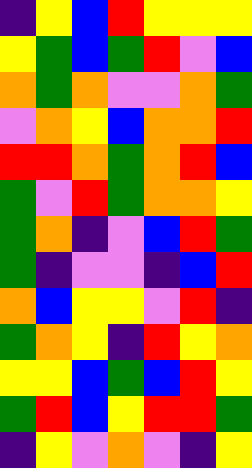[["indigo", "yellow", "blue", "red", "yellow", "yellow", "yellow"], ["yellow", "green", "blue", "green", "red", "violet", "blue"], ["orange", "green", "orange", "violet", "violet", "orange", "green"], ["violet", "orange", "yellow", "blue", "orange", "orange", "red"], ["red", "red", "orange", "green", "orange", "red", "blue"], ["green", "violet", "red", "green", "orange", "orange", "yellow"], ["green", "orange", "indigo", "violet", "blue", "red", "green"], ["green", "indigo", "violet", "violet", "indigo", "blue", "red"], ["orange", "blue", "yellow", "yellow", "violet", "red", "indigo"], ["green", "orange", "yellow", "indigo", "red", "yellow", "orange"], ["yellow", "yellow", "blue", "green", "blue", "red", "yellow"], ["green", "red", "blue", "yellow", "red", "red", "green"], ["indigo", "yellow", "violet", "orange", "violet", "indigo", "yellow"]]